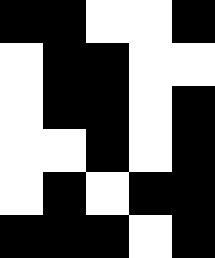[["black", "black", "white", "white", "black"], ["white", "black", "black", "white", "white"], ["white", "black", "black", "white", "black"], ["white", "white", "black", "white", "black"], ["white", "black", "white", "black", "black"], ["black", "black", "black", "white", "black"]]